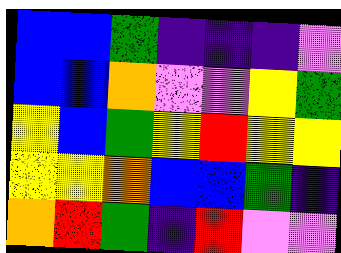[["blue", "blue", "green", "indigo", "indigo", "indigo", "violet"], ["blue", "blue", "orange", "violet", "violet", "yellow", "green"], ["yellow", "blue", "green", "yellow", "red", "yellow", "yellow"], ["yellow", "yellow", "orange", "blue", "blue", "green", "indigo"], ["orange", "red", "green", "indigo", "red", "violet", "violet"]]